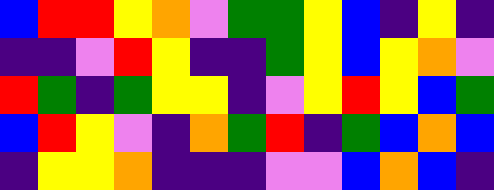[["blue", "red", "red", "yellow", "orange", "violet", "green", "green", "yellow", "blue", "indigo", "yellow", "indigo"], ["indigo", "indigo", "violet", "red", "yellow", "indigo", "indigo", "green", "yellow", "blue", "yellow", "orange", "violet"], ["red", "green", "indigo", "green", "yellow", "yellow", "indigo", "violet", "yellow", "red", "yellow", "blue", "green"], ["blue", "red", "yellow", "violet", "indigo", "orange", "green", "red", "indigo", "green", "blue", "orange", "blue"], ["indigo", "yellow", "yellow", "orange", "indigo", "indigo", "indigo", "violet", "violet", "blue", "orange", "blue", "indigo"]]